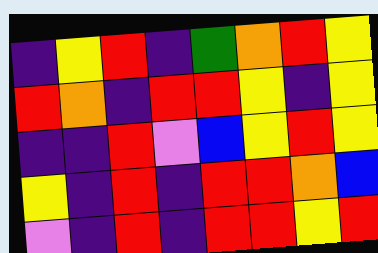[["indigo", "yellow", "red", "indigo", "green", "orange", "red", "yellow"], ["red", "orange", "indigo", "red", "red", "yellow", "indigo", "yellow"], ["indigo", "indigo", "red", "violet", "blue", "yellow", "red", "yellow"], ["yellow", "indigo", "red", "indigo", "red", "red", "orange", "blue"], ["violet", "indigo", "red", "indigo", "red", "red", "yellow", "red"]]